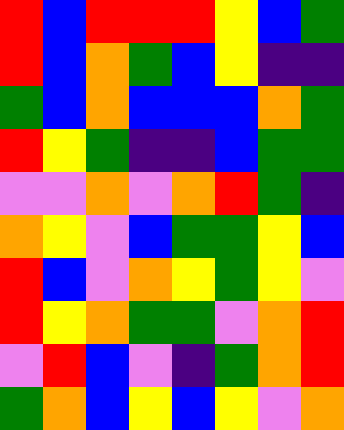[["red", "blue", "red", "red", "red", "yellow", "blue", "green"], ["red", "blue", "orange", "green", "blue", "yellow", "indigo", "indigo"], ["green", "blue", "orange", "blue", "blue", "blue", "orange", "green"], ["red", "yellow", "green", "indigo", "indigo", "blue", "green", "green"], ["violet", "violet", "orange", "violet", "orange", "red", "green", "indigo"], ["orange", "yellow", "violet", "blue", "green", "green", "yellow", "blue"], ["red", "blue", "violet", "orange", "yellow", "green", "yellow", "violet"], ["red", "yellow", "orange", "green", "green", "violet", "orange", "red"], ["violet", "red", "blue", "violet", "indigo", "green", "orange", "red"], ["green", "orange", "blue", "yellow", "blue", "yellow", "violet", "orange"]]